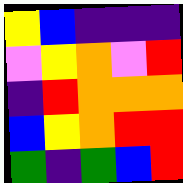[["yellow", "blue", "indigo", "indigo", "indigo"], ["violet", "yellow", "orange", "violet", "red"], ["indigo", "red", "orange", "orange", "orange"], ["blue", "yellow", "orange", "red", "red"], ["green", "indigo", "green", "blue", "red"]]